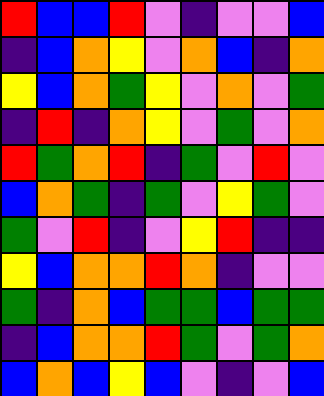[["red", "blue", "blue", "red", "violet", "indigo", "violet", "violet", "blue"], ["indigo", "blue", "orange", "yellow", "violet", "orange", "blue", "indigo", "orange"], ["yellow", "blue", "orange", "green", "yellow", "violet", "orange", "violet", "green"], ["indigo", "red", "indigo", "orange", "yellow", "violet", "green", "violet", "orange"], ["red", "green", "orange", "red", "indigo", "green", "violet", "red", "violet"], ["blue", "orange", "green", "indigo", "green", "violet", "yellow", "green", "violet"], ["green", "violet", "red", "indigo", "violet", "yellow", "red", "indigo", "indigo"], ["yellow", "blue", "orange", "orange", "red", "orange", "indigo", "violet", "violet"], ["green", "indigo", "orange", "blue", "green", "green", "blue", "green", "green"], ["indigo", "blue", "orange", "orange", "red", "green", "violet", "green", "orange"], ["blue", "orange", "blue", "yellow", "blue", "violet", "indigo", "violet", "blue"]]